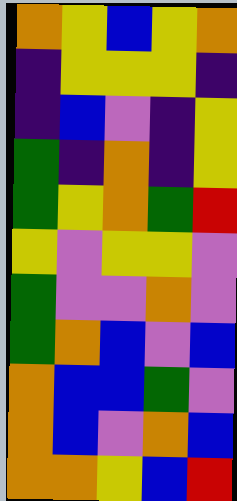[["orange", "yellow", "blue", "yellow", "orange"], ["indigo", "yellow", "yellow", "yellow", "indigo"], ["indigo", "blue", "violet", "indigo", "yellow"], ["green", "indigo", "orange", "indigo", "yellow"], ["green", "yellow", "orange", "green", "red"], ["yellow", "violet", "yellow", "yellow", "violet"], ["green", "violet", "violet", "orange", "violet"], ["green", "orange", "blue", "violet", "blue"], ["orange", "blue", "blue", "green", "violet"], ["orange", "blue", "violet", "orange", "blue"], ["orange", "orange", "yellow", "blue", "red"]]